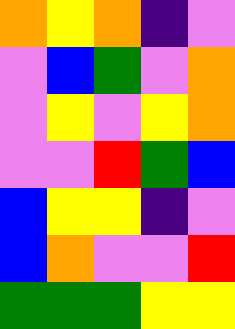[["orange", "yellow", "orange", "indigo", "violet"], ["violet", "blue", "green", "violet", "orange"], ["violet", "yellow", "violet", "yellow", "orange"], ["violet", "violet", "red", "green", "blue"], ["blue", "yellow", "yellow", "indigo", "violet"], ["blue", "orange", "violet", "violet", "red"], ["green", "green", "green", "yellow", "yellow"]]